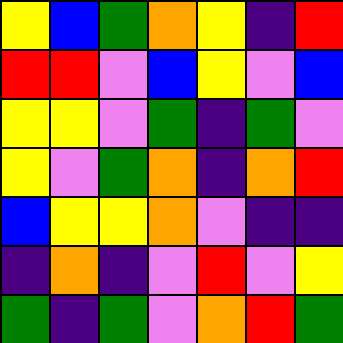[["yellow", "blue", "green", "orange", "yellow", "indigo", "red"], ["red", "red", "violet", "blue", "yellow", "violet", "blue"], ["yellow", "yellow", "violet", "green", "indigo", "green", "violet"], ["yellow", "violet", "green", "orange", "indigo", "orange", "red"], ["blue", "yellow", "yellow", "orange", "violet", "indigo", "indigo"], ["indigo", "orange", "indigo", "violet", "red", "violet", "yellow"], ["green", "indigo", "green", "violet", "orange", "red", "green"]]